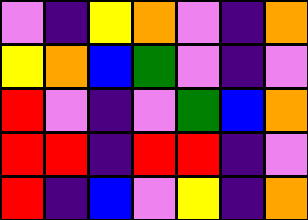[["violet", "indigo", "yellow", "orange", "violet", "indigo", "orange"], ["yellow", "orange", "blue", "green", "violet", "indigo", "violet"], ["red", "violet", "indigo", "violet", "green", "blue", "orange"], ["red", "red", "indigo", "red", "red", "indigo", "violet"], ["red", "indigo", "blue", "violet", "yellow", "indigo", "orange"]]